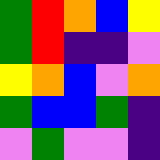[["green", "red", "orange", "blue", "yellow"], ["green", "red", "indigo", "indigo", "violet"], ["yellow", "orange", "blue", "violet", "orange"], ["green", "blue", "blue", "green", "indigo"], ["violet", "green", "violet", "violet", "indigo"]]